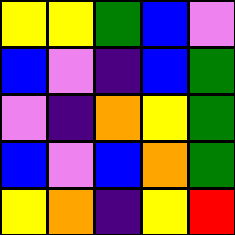[["yellow", "yellow", "green", "blue", "violet"], ["blue", "violet", "indigo", "blue", "green"], ["violet", "indigo", "orange", "yellow", "green"], ["blue", "violet", "blue", "orange", "green"], ["yellow", "orange", "indigo", "yellow", "red"]]